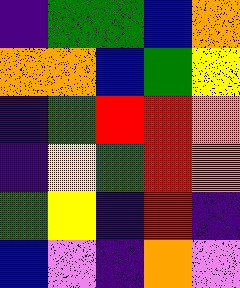[["indigo", "green", "green", "blue", "orange"], ["orange", "orange", "blue", "green", "yellow"], ["indigo", "green", "red", "red", "orange"], ["indigo", "yellow", "green", "red", "orange"], ["green", "yellow", "indigo", "red", "indigo"], ["blue", "violet", "indigo", "orange", "violet"]]